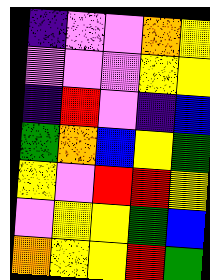[["indigo", "violet", "violet", "orange", "yellow"], ["violet", "violet", "violet", "yellow", "yellow"], ["indigo", "red", "violet", "indigo", "blue"], ["green", "orange", "blue", "yellow", "green"], ["yellow", "violet", "red", "red", "yellow"], ["violet", "yellow", "yellow", "green", "blue"], ["orange", "yellow", "yellow", "red", "green"]]